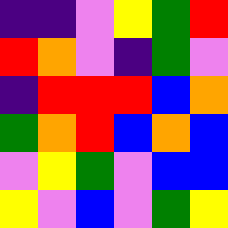[["indigo", "indigo", "violet", "yellow", "green", "red"], ["red", "orange", "violet", "indigo", "green", "violet"], ["indigo", "red", "red", "red", "blue", "orange"], ["green", "orange", "red", "blue", "orange", "blue"], ["violet", "yellow", "green", "violet", "blue", "blue"], ["yellow", "violet", "blue", "violet", "green", "yellow"]]